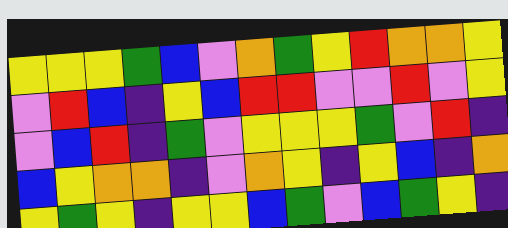[["yellow", "yellow", "yellow", "green", "blue", "violet", "orange", "green", "yellow", "red", "orange", "orange", "yellow"], ["violet", "red", "blue", "indigo", "yellow", "blue", "red", "red", "violet", "violet", "red", "violet", "yellow"], ["violet", "blue", "red", "indigo", "green", "violet", "yellow", "yellow", "yellow", "green", "violet", "red", "indigo"], ["blue", "yellow", "orange", "orange", "indigo", "violet", "orange", "yellow", "indigo", "yellow", "blue", "indigo", "orange"], ["yellow", "green", "yellow", "indigo", "yellow", "yellow", "blue", "green", "violet", "blue", "green", "yellow", "indigo"]]